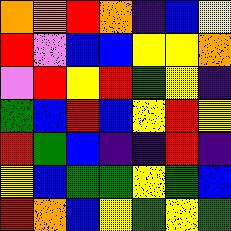[["orange", "orange", "red", "orange", "indigo", "blue", "yellow"], ["red", "violet", "blue", "blue", "yellow", "yellow", "orange"], ["violet", "red", "yellow", "red", "green", "yellow", "indigo"], ["green", "blue", "red", "blue", "yellow", "red", "yellow"], ["red", "green", "blue", "indigo", "indigo", "red", "indigo"], ["yellow", "blue", "green", "green", "yellow", "green", "blue"], ["red", "orange", "blue", "yellow", "green", "yellow", "green"]]